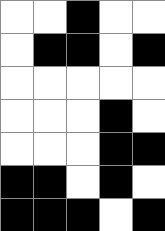[["white", "white", "black", "white", "white"], ["white", "black", "black", "white", "black"], ["white", "white", "white", "white", "white"], ["white", "white", "white", "black", "white"], ["white", "white", "white", "black", "black"], ["black", "black", "white", "black", "white"], ["black", "black", "black", "white", "black"]]